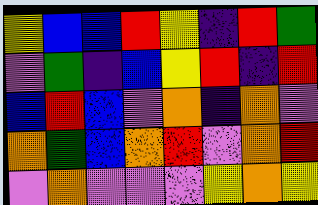[["yellow", "blue", "blue", "red", "yellow", "indigo", "red", "green"], ["violet", "green", "indigo", "blue", "yellow", "red", "indigo", "red"], ["blue", "red", "blue", "violet", "orange", "indigo", "orange", "violet"], ["orange", "green", "blue", "orange", "red", "violet", "orange", "red"], ["violet", "orange", "violet", "violet", "violet", "yellow", "orange", "yellow"]]